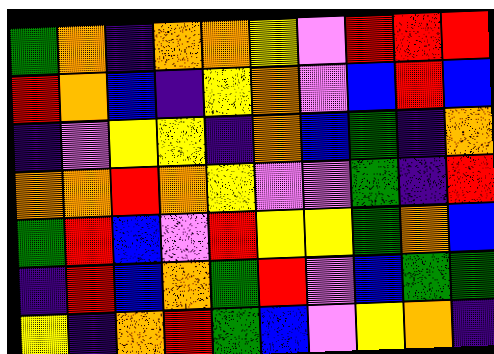[["green", "orange", "indigo", "orange", "orange", "yellow", "violet", "red", "red", "red"], ["red", "orange", "blue", "indigo", "yellow", "orange", "violet", "blue", "red", "blue"], ["indigo", "violet", "yellow", "yellow", "indigo", "orange", "blue", "green", "indigo", "orange"], ["orange", "orange", "red", "orange", "yellow", "violet", "violet", "green", "indigo", "red"], ["green", "red", "blue", "violet", "red", "yellow", "yellow", "green", "orange", "blue"], ["indigo", "red", "blue", "orange", "green", "red", "violet", "blue", "green", "green"], ["yellow", "indigo", "orange", "red", "green", "blue", "violet", "yellow", "orange", "indigo"]]